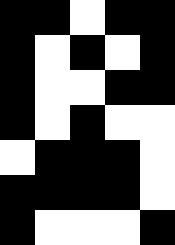[["black", "black", "white", "black", "black"], ["black", "white", "black", "white", "black"], ["black", "white", "white", "black", "black"], ["black", "white", "black", "white", "white"], ["white", "black", "black", "black", "white"], ["black", "black", "black", "black", "white"], ["black", "white", "white", "white", "black"]]